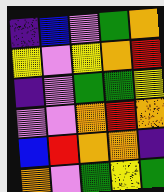[["indigo", "blue", "violet", "green", "orange"], ["yellow", "violet", "yellow", "orange", "red"], ["indigo", "violet", "green", "green", "yellow"], ["violet", "violet", "orange", "red", "orange"], ["blue", "red", "orange", "orange", "indigo"], ["orange", "violet", "green", "yellow", "green"]]